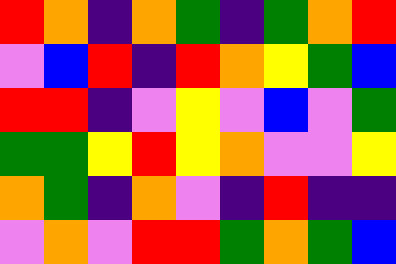[["red", "orange", "indigo", "orange", "green", "indigo", "green", "orange", "red"], ["violet", "blue", "red", "indigo", "red", "orange", "yellow", "green", "blue"], ["red", "red", "indigo", "violet", "yellow", "violet", "blue", "violet", "green"], ["green", "green", "yellow", "red", "yellow", "orange", "violet", "violet", "yellow"], ["orange", "green", "indigo", "orange", "violet", "indigo", "red", "indigo", "indigo"], ["violet", "orange", "violet", "red", "red", "green", "orange", "green", "blue"]]